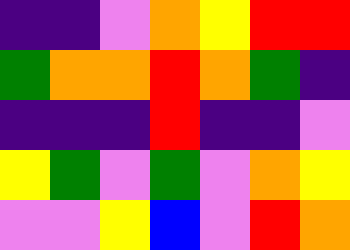[["indigo", "indigo", "violet", "orange", "yellow", "red", "red"], ["green", "orange", "orange", "red", "orange", "green", "indigo"], ["indigo", "indigo", "indigo", "red", "indigo", "indigo", "violet"], ["yellow", "green", "violet", "green", "violet", "orange", "yellow"], ["violet", "violet", "yellow", "blue", "violet", "red", "orange"]]